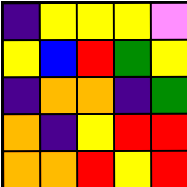[["indigo", "yellow", "yellow", "yellow", "violet"], ["yellow", "blue", "red", "green", "yellow"], ["indigo", "orange", "orange", "indigo", "green"], ["orange", "indigo", "yellow", "red", "red"], ["orange", "orange", "red", "yellow", "red"]]